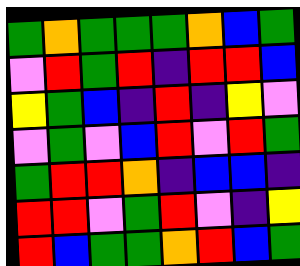[["green", "orange", "green", "green", "green", "orange", "blue", "green"], ["violet", "red", "green", "red", "indigo", "red", "red", "blue"], ["yellow", "green", "blue", "indigo", "red", "indigo", "yellow", "violet"], ["violet", "green", "violet", "blue", "red", "violet", "red", "green"], ["green", "red", "red", "orange", "indigo", "blue", "blue", "indigo"], ["red", "red", "violet", "green", "red", "violet", "indigo", "yellow"], ["red", "blue", "green", "green", "orange", "red", "blue", "green"]]